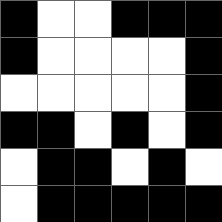[["black", "white", "white", "black", "black", "black"], ["black", "white", "white", "white", "white", "black"], ["white", "white", "white", "white", "white", "black"], ["black", "black", "white", "black", "white", "black"], ["white", "black", "black", "white", "black", "white"], ["white", "black", "black", "black", "black", "black"]]